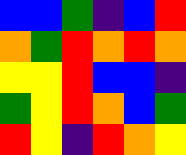[["blue", "blue", "green", "indigo", "blue", "red"], ["orange", "green", "red", "orange", "red", "orange"], ["yellow", "yellow", "red", "blue", "blue", "indigo"], ["green", "yellow", "red", "orange", "blue", "green"], ["red", "yellow", "indigo", "red", "orange", "yellow"]]